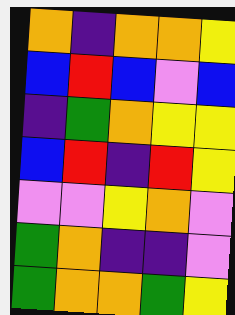[["orange", "indigo", "orange", "orange", "yellow"], ["blue", "red", "blue", "violet", "blue"], ["indigo", "green", "orange", "yellow", "yellow"], ["blue", "red", "indigo", "red", "yellow"], ["violet", "violet", "yellow", "orange", "violet"], ["green", "orange", "indigo", "indigo", "violet"], ["green", "orange", "orange", "green", "yellow"]]